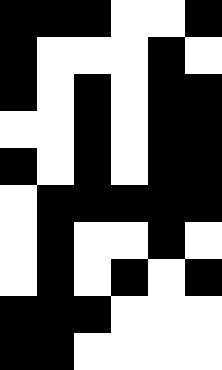[["black", "black", "black", "white", "white", "black"], ["black", "white", "white", "white", "black", "white"], ["black", "white", "black", "white", "black", "black"], ["white", "white", "black", "white", "black", "black"], ["black", "white", "black", "white", "black", "black"], ["white", "black", "black", "black", "black", "black"], ["white", "black", "white", "white", "black", "white"], ["white", "black", "white", "black", "white", "black"], ["black", "black", "black", "white", "white", "white"], ["black", "black", "white", "white", "white", "white"]]